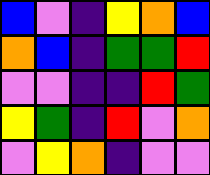[["blue", "violet", "indigo", "yellow", "orange", "blue"], ["orange", "blue", "indigo", "green", "green", "red"], ["violet", "violet", "indigo", "indigo", "red", "green"], ["yellow", "green", "indigo", "red", "violet", "orange"], ["violet", "yellow", "orange", "indigo", "violet", "violet"]]